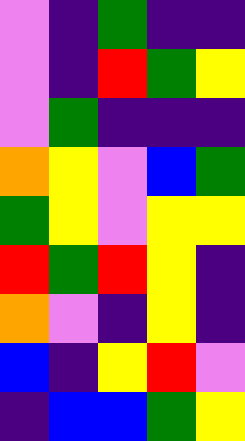[["violet", "indigo", "green", "indigo", "indigo"], ["violet", "indigo", "red", "green", "yellow"], ["violet", "green", "indigo", "indigo", "indigo"], ["orange", "yellow", "violet", "blue", "green"], ["green", "yellow", "violet", "yellow", "yellow"], ["red", "green", "red", "yellow", "indigo"], ["orange", "violet", "indigo", "yellow", "indigo"], ["blue", "indigo", "yellow", "red", "violet"], ["indigo", "blue", "blue", "green", "yellow"]]